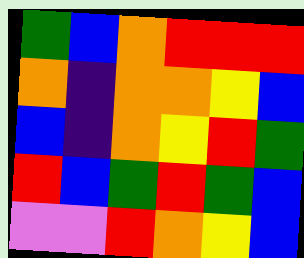[["green", "blue", "orange", "red", "red", "red"], ["orange", "indigo", "orange", "orange", "yellow", "blue"], ["blue", "indigo", "orange", "yellow", "red", "green"], ["red", "blue", "green", "red", "green", "blue"], ["violet", "violet", "red", "orange", "yellow", "blue"]]